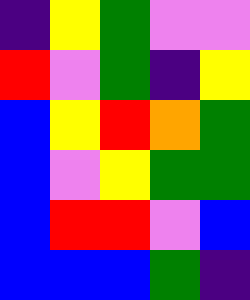[["indigo", "yellow", "green", "violet", "violet"], ["red", "violet", "green", "indigo", "yellow"], ["blue", "yellow", "red", "orange", "green"], ["blue", "violet", "yellow", "green", "green"], ["blue", "red", "red", "violet", "blue"], ["blue", "blue", "blue", "green", "indigo"]]